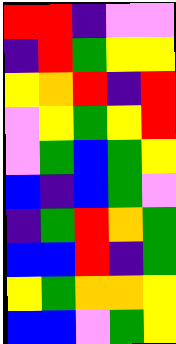[["red", "red", "indigo", "violet", "violet"], ["indigo", "red", "green", "yellow", "yellow"], ["yellow", "orange", "red", "indigo", "red"], ["violet", "yellow", "green", "yellow", "red"], ["violet", "green", "blue", "green", "yellow"], ["blue", "indigo", "blue", "green", "violet"], ["indigo", "green", "red", "orange", "green"], ["blue", "blue", "red", "indigo", "green"], ["yellow", "green", "orange", "orange", "yellow"], ["blue", "blue", "violet", "green", "yellow"]]